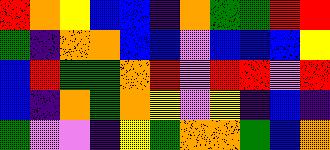[["red", "orange", "yellow", "blue", "blue", "indigo", "orange", "green", "green", "red", "red"], ["green", "indigo", "orange", "orange", "blue", "blue", "violet", "blue", "blue", "blue", "yellow"], ["blue", "red", "green", "green", "orange", "red", "violet", "red", "red", "violet", "red"], ["blue", "indigo", "orange", "green", "orange", "yellow", "violet", "yellow", "indigo", "blue", "indigo"], ["green", "violet", "violet", "indigo", "yellow", "green", "orange", "orange", "green", "blue", "orange"]]